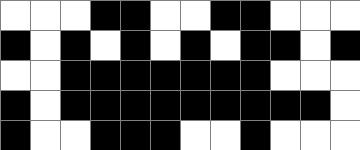[["white", "white", "white", "black", "black", "white", "white", "black", "black", "white", "white", "white"], ["black", "white", "black", "white", "black", "white", "black", "white", "black", "black", "white", "black"], ["white", "white", "black", "black", "black", "black", "black", "black", "black", "white", "white", "white"], ["black", "white", "black", "black", "black", "black", "black", "black", "black", "black", "black", "white"], ["black", "white", "white", "black", "black", "black", "white", "white", "black", "white", "white", "white"]]